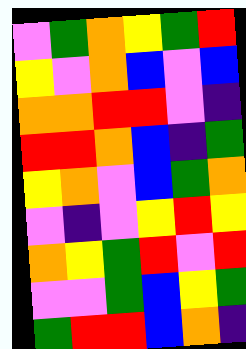[["violet", "green", "orange", "yellow", "green", "red"], ["yellow", "violet", "orange", "blue", "violet", "blue"], ["orange", "orange", "red", "red", "violet", "indigo"], ["red", "red", "orange", "blue", "indigo", "green"], ["yellow", "orange", "violet", "blue", "green", "orange"], ["violet", "indigo", "violet", "yellow", "red", "yellow"], ["orange", "yellow", "green", "red", "violet", "red"], ["violet", "violet", "green", "blue", "yellow", "green"], ["green", "red", "red", "blue", "orange", "indigo"]]